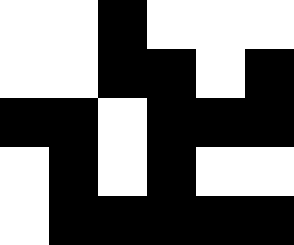[["white", "white", "black", "white", "white", "white"], ["white", "white", "black", "black", "white", "black"], ["black", "black", "white", "black", "black", "black"], ["white", "black", "white", "black", "white", "white"], ["white", "black", "black", "black", "black", "black"]]